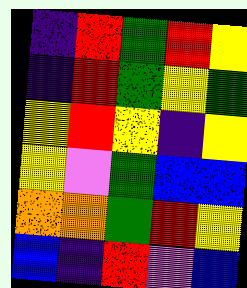[["indigo", "red", "green", "red", "yellow"], ["indigo", "red", "green", "yellow", "green"], ["yellow", "red", "yellow", "indigo", "yellow"], ["yellow", "violet", "green", "blue", "blue"], ["orange", "orange", "green", "red", "yellow"], ["blue", "indigo", "red", "violet", "blue"]]